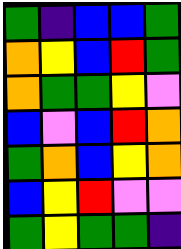[["green", "indigo", "blue", "blue", "green"], ["orange", "yellow", "blue", "red", "green"], ["orange", "green", "green", "yellow", "violet"], ["blue", "violet", "blue", "red", "orange"], ["green", "orange", "blue", "yellow", "orange"], ["blue", "yellow", "red", "violet", "violet"], ["green", "yellow", "green", "green", "indigo"]]